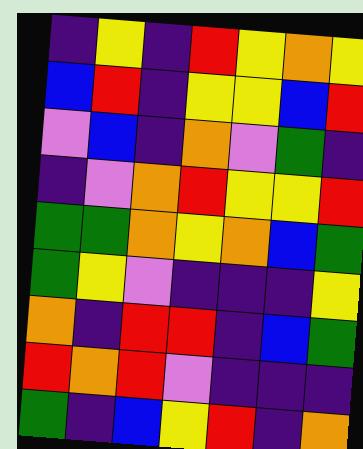[["indigo", "yellow", "indigo", "red", "yellow", "orange", "yellow"], ["blue", "red", "indigo", "yellow", "yellow", "blue", "red"], ["violet", "blue", "indigo", "orange", "violet", "green", "indigo"], ["indigo", "violet", "orange", "red", "yellow", "yellow", "red"], ["green", "green", "orange", "yellow", "orange", "blue", "green"], ["green", "yellow", "violet", "indigo", "indigo", "indigo", "yellow"], ["orange", "indigo", "red", "red", "indigo", "blue", "green"], ["red", "orange", "red", "violet", "indigo", "indigo", "indigo"], ["green", "indigo", "blue", "yellow", "red", "indigo", "orange"]]